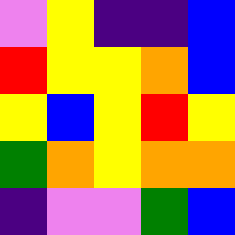[["violet", "yellow", "indigo", "indigo", "blue"], ["red", "yellow", "yellow", "orange", "blue"], ["yellow", "blue", "yellow", "red", "yellow"], ["green", "orange", "yellow", "orange", "orange"], ["indigo", "violet", "violet", "green", "blue"]]